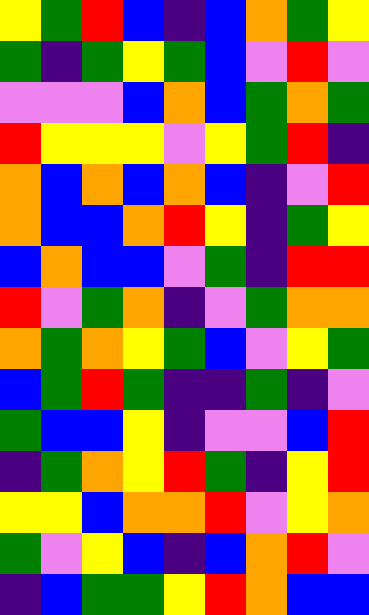[["yellow", "green", "red", "blue", "indigo", "blue", "orange", "green", "yellow"], ["green", "indigo", "green", "yellow", "green", "blue", "violet", "red", "violet"], ["violet", "violet", "violet", "blue", "orange", "blue", "green", "orange", "green"], ["red", "yellow", "yellow", "yellow", "violet", "yellow", "green", "red", "indigo"], ["orange", "blue", "orange", "blue", "orange", "blue", "indigo", "violet", "red"], ["orange", "blue", "blue", "orange", "red", "yellow", "indigo", "green", "yellow"], ["blue", "orange", "blue", "blue", "violet", "green", "indigo", "red", "red"], ["red", "violet", "green", "orange", "indigo", "violet", "green", "orange", "orange"], ["orange", "green", "orange", "yellow", "green", "blue", "violet", "yellow", "green"], ["blue", "green", "red", "green", "indigo", "indigo", "green", "indigo", "violet"], ["green", "blue", "blue", "yellow", "indigo", "violet", "violet", "blue", "red"], ["indigo", "green", "orange", "yellow", "red", "green", "indigo", "yellow", "red"], ["yellow", "yellow", "blue", "orange", "orange", "red", "violet", "yellow", "orange"], ["green", "violet", "yellow", "blue", "indigo", "blue", "orange", "red", "violet"], ["indigo", "blue", "green", "green", "yellow", "red", "orange", "blue", "blue"]]